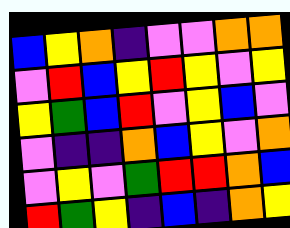[["blue", "yellow", "orange", "indigo", "violet", "violet", "orange", "orange"], ["violet", "red", "blue", "yellow", "red", "yellow", "violet", "yellow"], ["yellow", "green", "blue", "red", "violet", "yellow", "blue", "violet"], ["violet", "indigo", "indigo", "orange", "blue", "yellow", "violet", "orange"], ["violet", "yellow", "violet", "green", "red", "red", "orange", "blue"], ["red", "green", "yellow", "indigo", "blue", "indigo", "orange", "yellow"]]